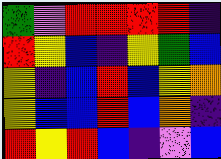[["green", "violet", "red", "red", "red", "red", "indigo"], ["red", "yellow", "blue", "indigo", "yellow", "green", "blue"], ["yellow", "indigo", "blue", "red", "blue", "yellow", "orange"], ["yellow", "blue", "blue", "red", "blue", "orange", "indigo"], ["red", "yellow", "red", "blue", "indigo", "violet", "blue"]]